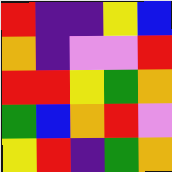[["red", "indigo", "indigo", "yellow", "blue"], ["orange", "indigo", "violet", "violet", "red"], ["red", "red", "yellow", "green", "orange"], ["green", "blue", "orange", "red", "violet"], ["yellow", "red", "indigo", "green", "orange"]]